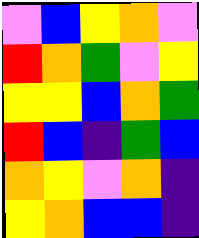[["violet", "blue", "yellow", "orange", "violet"], ["red", "orange", "green", "violet", "yellow"], ["yellow", "yellow", "blue", "orange", "green"], ["red", "blue", "indigo", "green", "blue"], ["orange", "yellow", "violet", "orange", "indigo"], ["yellow", "orange", "blue", "blue", "indigo"]]